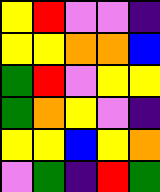[["yellow", "red", "violet", "violet", "indigo"], ["yellow", "yellow", "orange", "orange", "blue"], ["green", "red", "violet", "yellow", "yellow"], ["green", "orange", "yellow", "violet", "indigo"], ["yellow", "yellow", "blue", "yellow", "orange"], ["violet", "green", "indigo", "red", "green"]]